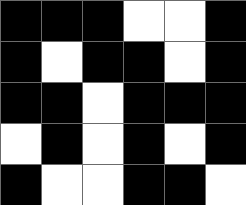[["black", "black", "black", "white", "white", "black"], ["black", "white", "black", "black", "white", "black"], ["black", "black", "white", "black", "black", "black"], ["white", "black", "white", "black", "white", "black"], ["black", "white", "white", "black", "black", "white"]]